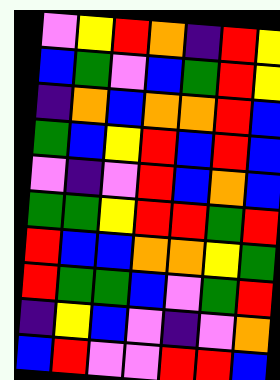[["violet", "yellow", "red", "orange", "indigo", "red", "yellow"], ["blue", "green", "violet", "blue", "green", "red", "yellow"], ["indigo", "orange", "blue", "orange", "orange", "red", "blue"], ["green", "blue", "yellow", "red", "blue", "red", "blue"], ["violet", "indigo", "violet", "red", "blue", "orange", "blue"], ["green", "green", "yellow", "red", "red", "green", "red"], ["red", "blue", "blue", "orange", "orange", "yellow", "green"], ["red", "green", "green", "blue", "violet", "green", "red"], ["indigo", "yellow", "blue", "violet", "indigo", "violet", "orange"], ["blue", "red", "violet", "violet", "red", "red", "blue"]]